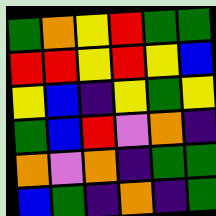[["green", "orange", "yellow", "red", "green", "green"], ["red", "red", "yellow", "red", "yellow", "blue"], ["yellow", "blue", "indigo", "yellow", "green", "yellow"], ["green", "blue", "red", "violet", "orange", "indigo"], ["orange", "violet", "orange", "indigo", "green", "green"], ["blue", "green", "indigo", "orange", "indigo", "green"]]